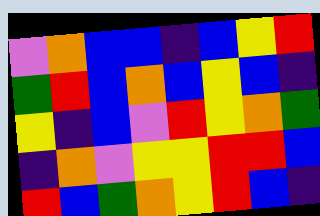[["violet", "orange", "blue", "blue", "indigo", "blue", "yellow", "red"], ["green", "red", "blue", "orange", "blue", "yellow", "blue", "indigo"], ["yellow", "indigo", "blue", "violet", "red", "yellow", "orange", "green"], ["indigo", "orange", "violet", "yellow", "yellow", "red", "red", "blue"], ["red", "blue", "green", "orange", "yellow", "red", "blue", "indigo"]]